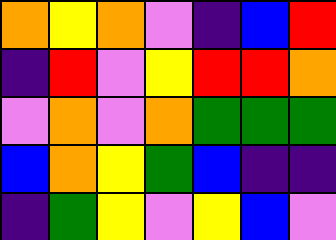[["orange", "yellow", "orange", "violet", "indigo", "blue", "red"], ["indigo", "red", "violet", "yellow", "red", "red", "orange"], ["violet", "orange", "violet", "orange", "green", "green", "green"], ["blue", "orange", "yellow", "green", "blue", "indigo", "indigo"], ["indigo", "green", "yellow", "violet", "yellow", "blue", "violet"]]